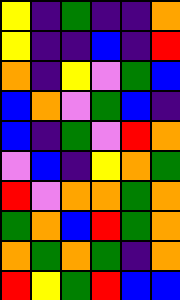[["yellow", "indigo", "green", "indigo", "indigo", "orange"], ["yellow", "indigo", "indigo", "blue", "indigo", "red"], ["orange", "indigo", "yellow", "violet", "green", "blue"], ["blue", "orange", "violet", "green", "blue", "indigo"], ["blue", "indigo", "green", "violet", "red", "orange"], ["violet", "blue", "indigo", "yellow", "orange", "green"], ["red", "violet", "orange", "orange", "green", "orange"], ["green", "orange", "blue", "red", "green", "orange"], ["orange", "green", "orange", "green", "indigo", "orange"], ["red", "yellow", "green", "red", "blue", "blue"]]